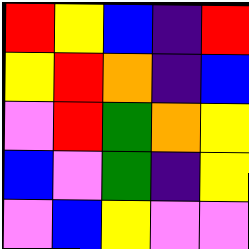[["red", "yellow", "blue", "indigo", "red"], ["yellow", "red", "orange", "indigo", "blue"], ["violet", "red", "green", "orange", "yellow"], ["blue", "violet", "green", "indigo", "yellow"], ["violet", "blue", "yellow", "violet", "violet"]]